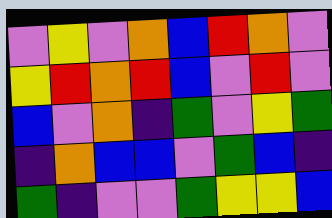[["violet", "yellow", "violet", "orange", "blue", "red", "orange", "violet"], ["yellow", "red", "orange", "red", "blue", "violet", "red", "violet"], ["blue", "violet", "orange", "indigo", "green", "violet", "yellow", "green"], ["indigo", "orange", "blue", "blue", "violet", "green", "blue", "indigo"], ["green", "indigo", "violet", "violet", "green", "yellow", "yellow", "blue"]]